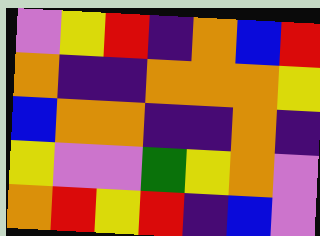[["violet", "yellow", "red", "indigo", "orange", "blue", "red"], ["orange", "indigo", "indigo", "orange", "orange", "orange", "yellow"], ["blue", "orange", "orange", "indigo", "indigo", "orange", "indigo"], ["yellow", "violet", "violet", "green", "yellow", "orange", "violet"], ["orange", "red", "yellow", "red", "indigo", "blue", "violet"]]